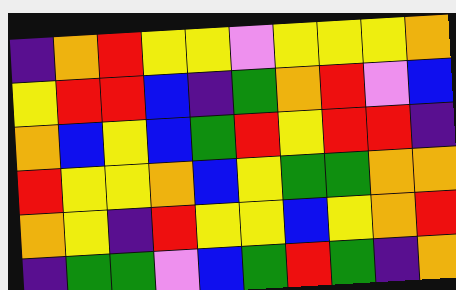[["indigo", "orange", "red", "yellow", "yellow", "violet", "yellow", "yellow", "yellow", "orange"], ["yellow", "red", "red", "blue", "indigo", "green", "orange", "red", "violet", "blue"], ["orange", "blue", "yellow", "blue", "green", "red", "yellow", "red", "red", "indigo"], ["red", "yellow", "yellow", "orange", "blue", "yellow", "green", "green", "orange", "orange"], ["orange", "yellow", "indigo", "red", "yellow", "yellow", "blue", "yellow", "orange", "red"], ["indigo", "green", "green", "violet", "blue", "green", "red", "green", "indigo", "orange"]]